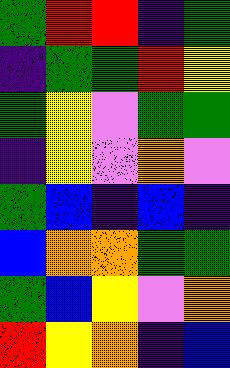[["green", "red", "red", "indigo", "green"], ["indigo", "green", "green", "red", "yellow"], ["green", "yellow", "violet", "green", "green"], ["indigo", "yellow", "violet", "orange", "violet"], ["green", "blue", "indigo", "blue", "indigo"], ["blue", "orange", "orange", "green", "green"], ["green", "blue", "yellow", "violet", "orange"], ["red", "yellow", "orange", "indigo", "blue"]]